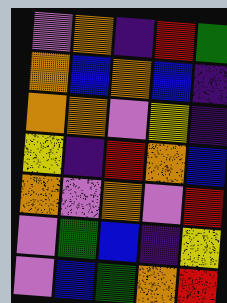[["violet", "orange", "indigo", "red", "green"], ["orange", "blue", "orange", "blue", "indigo"], ["orange", "orange", "violet", "yellow", "indigo"], ["yellow", "indigo", "red", "orange", "blue"], ["orange", "violet", "orange", "violet", "red"], ["violet", "green", "blue", "indigo", "yellow"], ["violet", "blue", "green", "orange", "red"]]